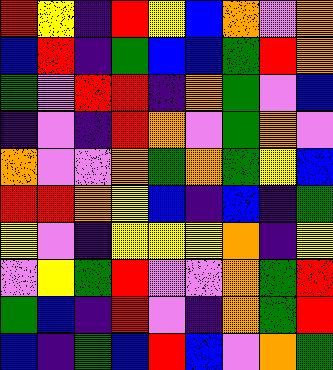[["red", "yellow", "indigo", "red", "yellow", "blue", "orange", "violet", "orange"], ["blue", "red", "indigo", "green", "blue", "blue", "green", "red", "orange"], ["green", "violet", "red", "red", "indigo", "orange", "green", "violet", "blue"], ["indigo", "violet", "indigo", "red", "orange", "violet", "green", "orange", "violet"], ["orange", "violet", "violet", "orange", "green", "orange", "green", "yellow", "blue"], ["red", "red", "orange", "yellow", "blue", "indigo", "blue", "indigo", "green"], ["yellow", "violet", "indigo", "yellow", "yellow", "yellow", "orange", "indigo", "yellow"], ["violet", "yellow", "green", "red", "violet", "violet", "orange", "green", "red"], ["green", "blue", "indigo", "red", "violet", "indigo", "orange", "green", "red"], ["blue", "indigo", "green", "blue", "red", "blue", "violet", "orange", "green"]]